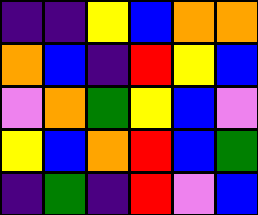[["indigo", "indigo", "yellow", "blue", "orange", "orange"], ["orange", "blue", "indigo", "red", "yellow", "blue"], ["violet", "orange", "green", "yellow", "blue", "violet"], ["yellow", "blue", "orange", "red", "blue", "green"], ["indigo", "green", "indigo", "red", "violet", "blue"]]